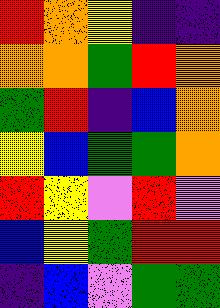[["red", "orange", "yellow", "indigo", "indigo"], ["orange", "orange", "green", "red", "orange"], ["green", "red", "indigo", "blue", "orange"], ["yellow", "blue", "green", "green", "orange"], ["red", "yellow", "violet", "red", "violet"], ["blue", "yellow", "green", "red", "red"], ["indigo", "blue", "violet", "green", "green"]]